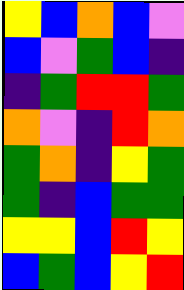[["yellow", "blue", "orange", "blue", "violet"], ["blue", "violet", "green", "blue", "indigo"], ["indigo", "green", "red", "red", "green"], ["orange", "violet", "indigo", "red", "orange"], ["green", "orange", "indigo", "yellow", "green"], ["green", "indigo", "blue", "green", "green"], ["yellow", "yellow", "blue", "red", "yellow"], ["blue", "green", "blue", "yellow", "red"]]